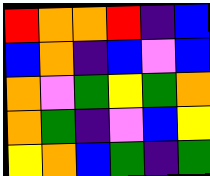[["red", "orange", "orange", "red", "indigo", "blue"], ["blue", "orange", "indigo", "blue", "violet", "blue"], ["orange", "violet", "green", "yellow", "green", "orange"], ["orange", "green", "indigo", "violet", "blue", "yellow"], ["yellow", "orange", "blue", "green", "indigo", "green"]]